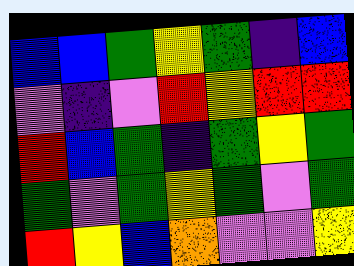[["blue", "blue", "green", "yellow", "green", "indigo", "blue"], ["violet", "indigo", "violet", "red", "yellow", "red", "red"], ["red", "blue", "green", "indigo", "green", "yellow", "green"], ["green", "violet", "green", "yellow", "green", "violet", "green"], ["red", "yellow", "blue", "orange", "violet", "violet", "yellow"]]